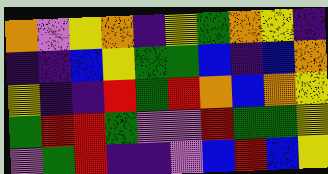[["orange", "violet", "yellow", "orange", "indigo", "yellow", "green", "orange", "yellow", "indigo"], ["indigo", "indigo", "blue", "yellow", "green", "green", "blue", "indigo", "blue", "orange"], ["yellow", "indigo", "indigo", "red", "green", "red", "orange", "blue", "orange", "yellow"], ["green", "red", "red", "green", "violet", "violet", "red", "green", "green", "yellow"], ["violet", "green", "red", "indigo", "indigo", "violet", "blue", "red", "blue", "yellow"]]